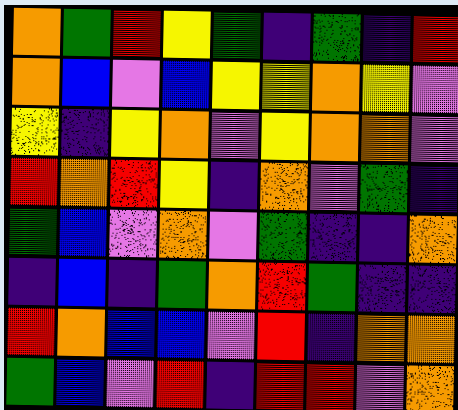[["orange", "green", "red", "yellow", "green", "indigo", "green", "indigo", "red"], ["orange", "blue", "violet", "blue", "yellow", "yellow", "orange", "yellow", "violet"], ["yellow", "indigo", "yellow", "orange", "violet", "yellow", "orange", "orange", "violet"], ["red", "orange", "red", "yellow", "indigo", "orange", "violet", "green", "indigo"], ["green", "blue", "violet", "orange", "violet", "green", "indigo", "indigo", "orange"], ["indigo", "blue", "indigo", "green", "orange", "red", "green", "indigo", "indigo"], ["red", "orange", "blue", "blue", "violet", "red", "indigo", "orange", "orange"], ["green", "blue", "violet", "red", "indigo", "red", "red", "violet", "orange"]]